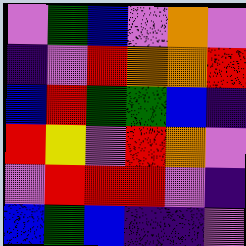[["violet", "green", "blue", "violet", "orange", "violet"], ["indigo", "violet", "red", "orange", "orange", "red"], ["blue", "red", "green", "green", "blue", "indigo"], ["red", "yellow", "violet", "red", "orange", "violet"], ["violet", "red", "red", "red", "violet", "indigo"], ["blue", "green", "blue", "indigo", "indigo", "violet"]]